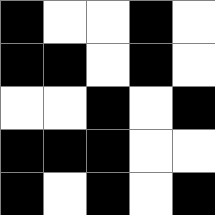[["black", "white", "white", "black", "white"], ["black", "black", "white", "black", "white"], ["white", "white", "black", "white", "black"], ["black", "black", "black", "white", "white"], ["black", "white", "black", "white", "black"]]